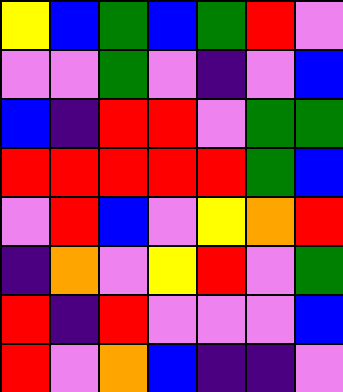[["yellow", "blue", "green", "blue", "green", "red", "violet"], ["violet", "violet", "green", "violet", "indigo", "violet", "blue"], ["blue", "indigo", "red", "red", "violet", "green", "green"], ["red", "red", "red", "red", "red", "green", "blue"], ["violet", "red", "blue", "violet", "yellow", "orange", "red"], ["indigo", "orange", "violet", "yellow", "red", "violet", "green"], ["red", "indigo", "red", "violet", "violet", "violet", "blue"], ["red", "violet", "orange", "blue", "indigo", "indigo", "violet"]]